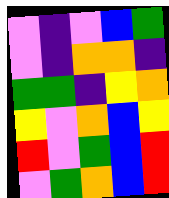[["violet", "indigo", "violet", "blue", "green"], ["violet", "indigo", "orange", "orange", "indigo"], ["green", "green", "indigo", "yellow", "orange"], ["yellow", "violet", "orange", "blue", "yellow"], ["red", "violet", "green", "blue", "red"], ["violet", "green", "orange", "blue", "red"]]